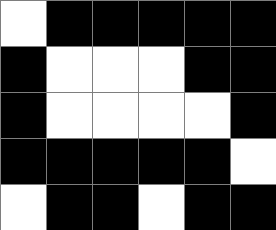[["white", "black", "black", "black", "black", "black"], ["black", "white", "white", "white", "black", "black"], ["black", "white", "white", "white", "white", "black"], ["black", "black", "black", "black", "black", "white"], ["white", "black", "black", "white", "black", "black"]]